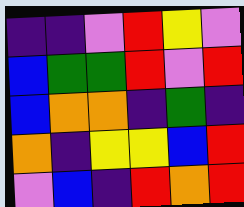[["indigo", "indigo", "violet", "red", "yellow", "violet"], ["blue", "green", "green", "red", "violet", "red"], ["blue", "orange", "orange", "indigo", "green", "indigo"], ["orange", "indigo", "yellow", "yellow", "blue", "red"], ["violet", "blue", "indigo", "red", "orange", "red"]]